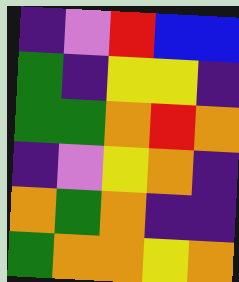[["indigo", "violet", "red", "blue", "blue"], ["green", "indigo", "yellow", "yellow", "indigo"], ["green", "green", "orange", "red", "orange"], ["indigo", "violet", "yellow", "orange", "indigo"], ["orange", "green", "orange", "indigo", "indigo"], ["green", "orange", "orange", "yellow", "orange"]]